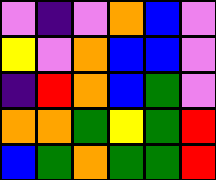[["violet", "indigo", "violet", "orange", "blue", "violet"], ["yellow", "violet", "orange", "blue", "blue", "violet"], ["indigo", "red", "orange", "blue", "green", "violet"], ["orange", "orange", "green", "yellow", "green", "red"], ["blue", "green", "orange", "green", "green", "red"]]